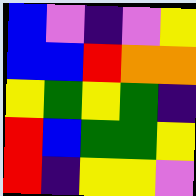[["blue", "violet", "indigo", "violet", "yellow"], ["blue", "blue", "red", "orange", "orange"], ["yellow", "green", "yellow", "green", "indigo"], ["red", "blue", "green", "green", "yellow"], ["red", "indigo", "yellow", "yellow", "violet"]]